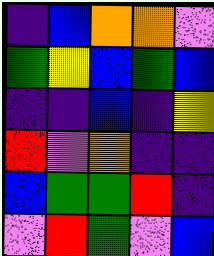[["indigo", "blue", "orange", "orange", "violet"], ["green", "yellow", "blue", "green", "blue"], ["indigo", "indigo", "blue", "indigo", "yellow"], ["red", "violet", "orange", "indigo", "indigo"], ["blue", "green", "green", "red", "indigo"], ["violet", "red", "green", "violet", "blue"]]